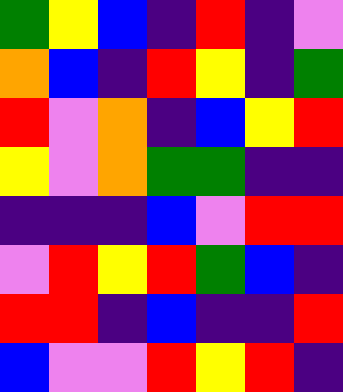[["green", "yellow", "blue", "indigo", "red", "indigo", "violet"], ["orange", "blue", "indigo", "red", "yellow", "indigo", "green"], ["red", "violet", "orange", "indigo", "blue", "yellow", "red"], ["yellow", "violet", "orange", "green", "green", "indigo", "indigo"], ["indigo", "indigo", "indigo", "blue", "violet", "red", "red"], ["violet", "red", "yellow", "red", "green", "blue", "indigo"], ["red", "red", "indigo", "blue", "indigo", "indigo", "red"], ["blue", "violet", "violet", "red", "yellow", "red", "indigo"]]